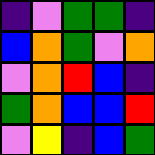[["indigo", "violet", "green", "green", "indigo"], ["blue", "orange", "green", "violet", "orange"], ["violet", "orange", "red", "blue", "indigo"], ["green", "orange", "blue", "blue", "red"], ["violet", "yellow", "indigo", "blue", "green"]]